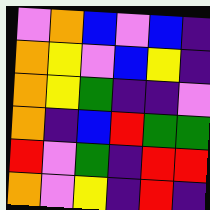[["violet", "orange", "blue", "violet", "blue", "indigo"], ["orange", "yellow", "violet", "blue", "yellow", "indigo"], ["orange", "yellow", "green", "indigo", "indigo", "violet"], ["orange", "indigo", "blue", "red", "green", "green"], ["red", "violet", "green", "indigo", "red", "red"], ["orange", "violet", "yellow", "indigo", "red", "indigo"]]